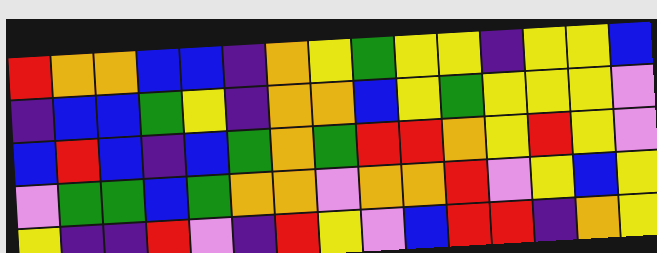[["red", "orange", "orange", "blue", "blue", "indigo", "orange", "yellow", "green", "yellow", "yellow", "indigo", "yellow", "yellow", "blue"], ["indigo", "blue", "blue", "green", "yellow", "indigo", "orange", "orange", "blue", "yellow", "green", "yellow", "yellow", "yellow", "violet"], ["blue", "red", "blue", "indigo", "blue", "green", "orange", "green", "red", "red", "orange", "yellow", "red", "yellow", "violet"], ["violet", "green", "green", "blue", "green", "orange", "orange", "violet", "orange", "orange", "red", "violet", "yellow", "blue", "yellow"], ["yellow", "indigo", "indigo", "red", "violet", "indigo", "red", "yellow", "violet", "blue", "red", "red", "indigo", "orange", "yellow"]]